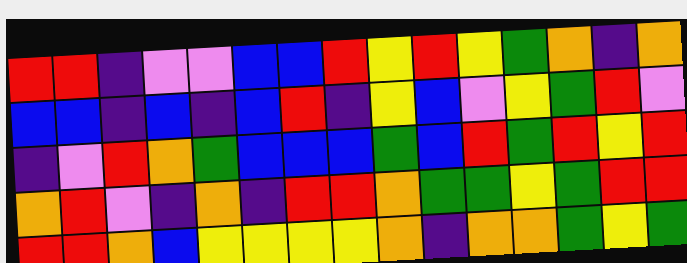[["red", "red", "indigo", "violet", "violet", "blue", "blue", "red", "yellow", "red", "yellow", "green", "orange", "indigo", "orange"], ["blue", "blue", "indigo", "blue", "indigo", "blue", "red", "indigo", "yellow", "blue", "violet", "yellow", "green", "red", "violet"], ["indigo", "violet", "red", "orange", "green", "blue", "blue", "blue", "green", "blue", "red", "green", "red", "yellow", "red"], ["orange", "red", "violet", "indigo", "orange", "indigo", "red", "red", "orange", "green", "green", "yellow", "green", "red", "red"], ["red", "red", "orange", "blue", "yellow", "yellow", "yellow", "yellow", "orange", "indigo", "orange", "orange", "green", "yellow", "green"]]